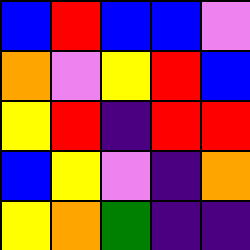[["blue", "red", "blue", "blue", "violet"], ["orange", "violet", "yellow", "red", "blue"], ["yellow", "red", "indigo", "red", "red"], ["blue", "yellow", "violet", "indigo", "orange"], ["yellow", "orange", "green", "indigo", "indigo"]]